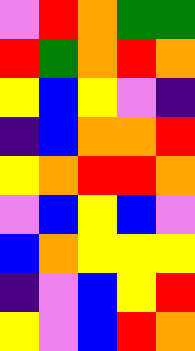[["violet", "red", "orange", "green", "green"], ["red", "green", "orange", "red", "orange"], ["yellow", "blue", "yellow", "violet", "indigo"], ["indigo", "blue", "orange", "orange", "red"], ["yellow", "orange", "red", "red", "orange"], ["violet", "blue", "yellow", "blue", "violet"], ["blue", "orange", "yellow", "yellow", "yellow"], ["indigo", "violet", "blue", "yellow", "red"], ["yellow", "violet", "blue", "red", "orange"]]